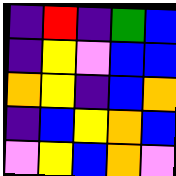[["indigo", "red", "indigo", "green", "blue"], ["indigo", "yellow", "violet", "blue", "blue"], ["orange", "yellow", "indigo", "blue", "orange"], ["indigo", "blue", "yellow", "orange", "blue"], ["violet", "yellow", "blue", "orange", "violet"]]